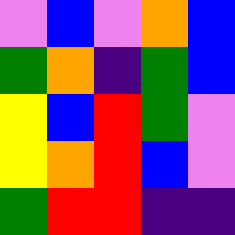[["violet", "blue", "violet", "orange", "blue"], ["green", "orange", "indigo", "green", "blue"], ["yellow", "blue", "red", "green", "violet"], ["yellow", "orange", "red", "blue", "violet"], ["green", "red", "red", "indigo", "indigo"]]